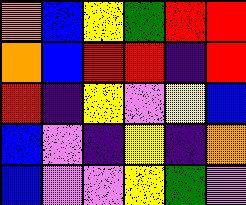[["orange", "blue", "yellow", "green", "red", "red"], ["orange", "blue", "red", "red", "indigo", "red"], ["red", "indigo", "yellow", "violet", "yellow", "blue"], ["blue", "violet", "indigo", "yellow", "indigo", "orange"], ["blue", "violet", "violet", "yellow", "green", "violet"]]